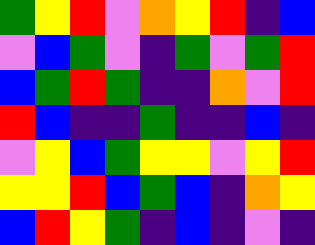[["green", "yellow", "red", "violet", "orange", "yellow", "red", "indigo", "blue"], ["violet", "blue", "green", "violet", "indigo", "green", "violet", "green", "red"], ["blue", "green", "red", "green", "indigo", "indigo", "orange", "violet", "red"], ["red", "blue", "indigo", "indigo", "green", "indigo", "indigo", "blue", "indigo"], ["violet", "yellow", "blue", "green", "yellow", "yellow", "violet", "yellow", "red"], ["yellow", "yellow", "red", "blue", "green", "blue", "indigo", "orange", "yellow"], ["blue", "red", "yellow", "green", "indigo", "blue", "indigo", "violet", "indigo"]]